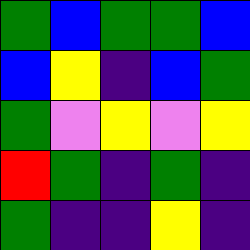[["green", "blue", "green", "green", "blue"], ["blue", "yellow", "indigo", "blue", "green"], ["green", "violet", "yellow", "violet", "yellow"], ["red", "green", "indigo", "green", "indigo"], ["green", "indigo", "indigo", "yellow", "indigo"]]